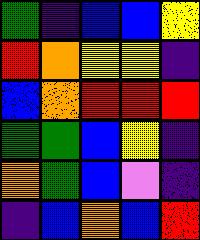[["green", "indigo", "blue", "blue", "yellow"], ["red", "orange", "yellow", "yellow", "indigo"], ["blue", "orange", "red", "red", "red"], ["green", "green", "blue", "yellow", "indigo"], ["orange", "green", "blue", "violet", "indigo"], ["indigo", "blue", "orange", "blue", "red"]]